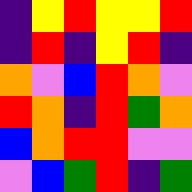[["indigo", "yellow", "red", "yellow", "yellow", "red"], ["indigo", "red", "indigo", "yellow", "red", "indigo"], ["orange", "violet", "blue", "red", "orange", "violet"], ["red", "orange", "indigo", "red", "green", "orange"], ["blue", "orange", "red", "red", "violet", "violet"], ["violet", "blue", "green", "red", "indigo", "green"]]